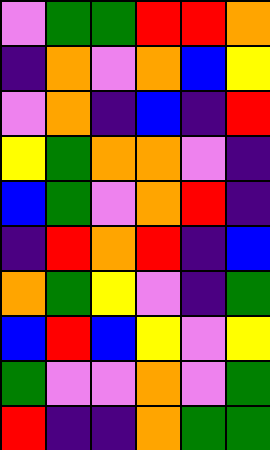[["violet", "green", "green", "red", "red", "orange"], ["indigo", "orange", "violet", "orange", "blue", "yellow"], ["violet", "orange", "indigo", "blue", "indigo", "red"], ["yellow", "green", "orange", "orange", "violet", "indigo"], ["blue", "green", "violet", "orange", "red", "indigo"], ["indigo", "red", "orange", "red", "indigo", "blue"], ["orange", "green", "yellow", "violet", "indigo", "green"], ["blue", "red", "blue", "yellow", "violet", "yellow"], ["green", "violet", "violet", "orange", "violet", "green"], ["red", "indigo", "indigo", "orange", "green", "green"]]